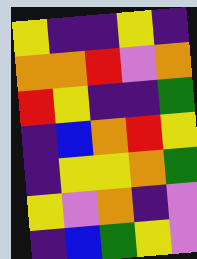[["yellow", "indigo", "indigo", "yellow", "indigo"], ["orange", "orange", "red", "violet", "orange"], ["red", "yellow", "indigo", "indigo", "green"], ["indigo", "blue", "orange", "red", "yellow"], ["indigo", "yellow", "yellow", "orange", "green"], ["yellow", "violet", "orange", "indigo", "violet"], ["indigo", "blue", "green", "yellow", "violet"]]